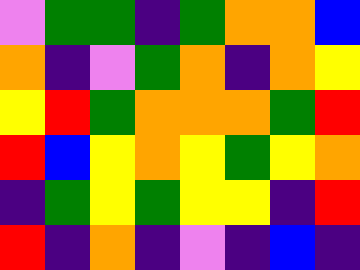[["violet", "green", "green", "indigo", "green", "orange", "orange", "blue"], ["orange", "indigo", "violet", "green", "orange", "indigo", "orange", "yellow"], ["yellow", "red", "green", "orange", "orange", "orange", "green", "red"], ["red", "blue", "yellow", "orange", "yellow", "green", "yellow", "orange"], ["indigo", "green", "yellow", "green", "yellow", "yellow", "indigo", "red"], ["red", "indigo", "orange", "indigo", "violet", "indigo", "blue", "indigo"]]